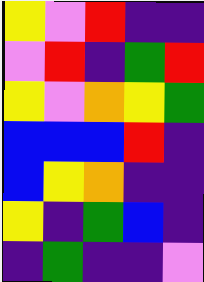[["yellow", "violet", "red", "indigo", "indigo"], ["violet", "red", "indigo", "green", "red"], ["yellow", "violet", "orange", "yellow", "green"], ["blue", "blue", "blue", "red", "indigo"], ["blue", "yellow", "orange", "indigo", "indigo"], ["yellow", "indigo", "green", "blue", "indigo"], ["indigo", "green", "indigo", "indigo", "violet"]]